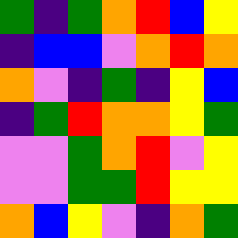[["green", "indigo", "green", "orange", "red", "blue", "yellow"], ["indigo", "blue", "blue", "violet", "orange", "red", "orange"], ["orange", "violet", "indigo", "green", "indigo", "yellow", "blue"], ["indigo", "green", "red", "orange", "orange", "yellow", "green"], ["violet", "violet", "green", "orange", "red", "violet", "yellow"], ["violet", "violet", "green", "green", "red", "yellow", "yellow"], ["orange", "blue", "yellow", "violet", "indigo", "orange", "green"]]